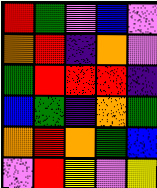[["red", "green", "violet", "blue", "violet"], ["orange", "red", "indigo", "orange", "violet"], ["green", "red", "red", "red", "indigo"], ["blue", "green", "indigo", "orange", "green"], ["orange", "red", "orange", "green", "blue"], ["violet", "red", "yellow", "violet", "yellow"]]